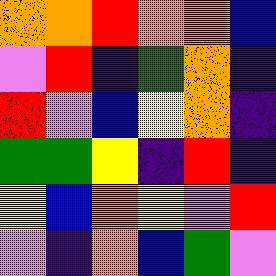[["orange", "orange", "red", "orange", "orange", "blue"], ["violet", "red", "indigo", "green", "orange", "indigo"], ["red", "violet", "blue", "yellow", "orange", "indigo"], ["green", "green", "yellow", "indigo", "red", "indigo"], ["yellow", "blue", "orange", "yellow", "violet", "red"], ["violet", "indigo", "orange", "blue", "green", "violet"]]